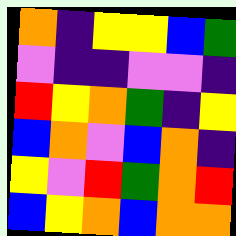[["orange", "indigo", "yellow", "yellow", "blue", "green"], ["violet", "indigo", "indigo", "violet", "violet", "indigo"], ["red", "yellow", "orange", "green", "indigo", "yellow"], ["blue", "orange", "violet", "blue", "orange", "indigo"], ["yellow", "violet", "red", "green", "orange", "red"], ["blue", "yellow", "orange", "blue", "orange", "orange"]]